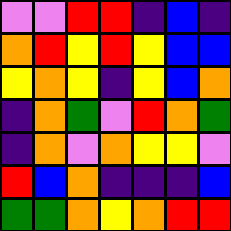[["violet", "violet", "red", "red", "indigo", "blue", "indigo"], ["orange", "red", "yellow", "red", "yellow", "blue", "blue"], ["yellow", "orange", "yellow", "indigo", "yellow", "blue", "orange"], ["indigo", "orange", "green", "violet", "red", "orange", "green"], ["indigo", "orange", "violet", "orange", "yellow", "yellow", "violet"], ["red", "blue", "orange", "indigo", "indigo", "indigo", "blue"], ["green", "green", "orange", "yellow", "orange", "red", "red"]]